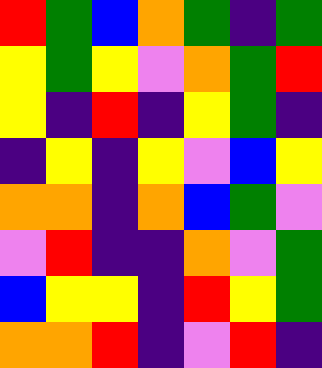[["red", "green", "blue", "orange", "green", "indigo", "green"], ["yellow", "green", "yellow", "violet", "orange", "green", "red"], ["yellow", "indigo", "red", "indigo", "yellow", "green", "indigo"], ["indigo", "yellow", "indigo", "yellow", "violet", "blue", "yellow"], ["orange", "orange", "indigo", "orange", "blue", "green", "violet"], ["violet", "red", "indigo", "indigo", "orange", "violet", "green"], ["blue", "yellow", "yellow", "indigo", "red", "yellow", "green"], ["orange", "orange", "red", "indigo", "violet", "red", "indigo"]]